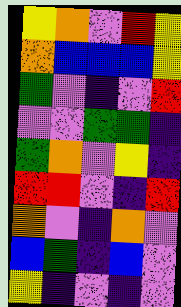[["yellow", "orange", "violet", "red", "yellow"], ["orange", "blue", "blue", "blue", "yellow"], ["green", "violet", "indigo", "violet", "red"], ["violet", "violet", "green", "green", "indigo"], ["green", "orange", "violet", "yellow", "indigo"], ["red", "red", "violet", "indigo", "red"], ["orange", "violet", "indigo", "orange", "violet"], ["blue", "green", "indigo", "blue", "violet"], ["yellow", "indigo", "violet", "indigo", "violet"]]